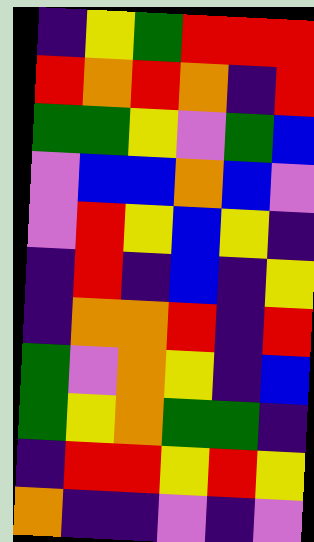[["indigo", "yellow", "green", "red", "red", "red"], ["red", "orange", "red", "orange", "indigo", "red"], ["green", "green", "yellow", "violet", "green", "blue"], ["violet", "blue", "blue", "orange", "blue", "violet"], ["violet", "red", "yellow", "blue", "yellow", "indigo"], ["indigo", "red", "indigo", "blue", "indigo", "yellow"], ["indigo", "orange", "orange", "red", "indigo", "red"], ["green", "violet", "orange", "yellow", "indigo", "blue"], ["green", "yellow", "orange", "green", "green", "indigo"], ["indigo", "red", "red", "yellow", "red", "yellow"], ["orange", "indigo", "indigo", "violet", "indigo", "violet"]]